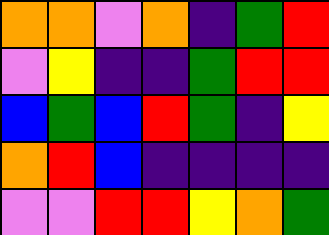[["orange", "orange", "violet", "orange", "indigo", "green", "red"], ["violet", "yellow", "indigo", "indigo", "green", "red", "red"], ["blue", "green", "blue", "red", "green", "indigo", "yellow"], ["orange", "red", "blue", "indigo", "indigo", "indigo", "indigo"], ["violet", "violet", "red", "red", "yellow", "orange", "green"]]